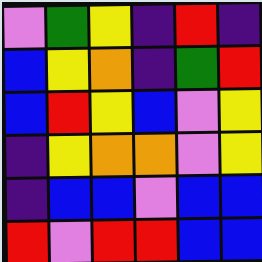[["violet", "green", "yellow", "indigo", "red", "indigo"], ["blue", "yellow", "orange", "indigo", "green", "red"], ["blue", "red", "yellow", "blue", "violet", "yellow"], ["indigo", "yellow", "orange", "orange", "violet", "yellow"], ["indigo", "blue", "blue", "violet", "blue", "blue"], ["red", "violet", "red", "red", "blue", "blue"]]